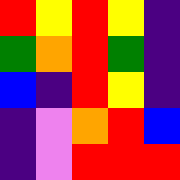[["red", "yellow", "red", "yellow", "indigo"], ["green", "orange", "red", "green", "indigo"], ["blue", "indigo", "red", "yellow", "indigo"], ["indigo", "violet", "orange", "red", "blue"], ["indigo", "violet", "red", "red", "red"]]